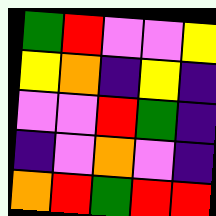[["green", "red", "violet", "violet", "yellow"], ["yellow", "orange", "indigo", "yellow", "indigo"], ["violet", "violet", "red", "green", "indigo"], ["indigo", "violet", "orange", "violet", "indigo"], ["orange", "red", "green", "red", "red"]]